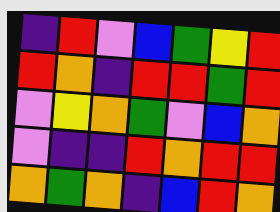[["indigo", "red", "violet", "blue", "green", "yellow", "red"], ["red", "orange", "indigo", "red", "red", "green", "red"], ["violet", "yellow", "orange", "green", "violet", "blue", "orange"], ["violet", "indigo", "indigo", "red", "orange", "red", "red"], ["orange", "green", "orange", "indigo", "blue", "red", "orange"]]